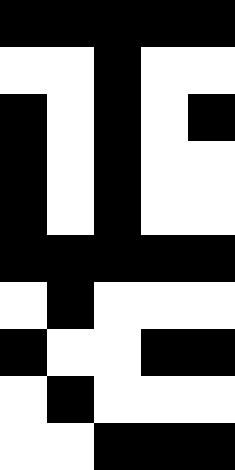[["black", "black", "black", "black", "black"], ["white", "white", "black", "white", "white"], ["black", "white", "black", "white", "black"], ["black", "white", "black", "white", "white"], ["black", "white", "black", "white", "white"], ["black", "black", "black", "black", "black"], ["white", "black", "white", "white", "white"], ["black", "white", "white", "black", "black"], ["white", "black", "white", "white", "white"], ["white", "white", "black", "black", "black"]]